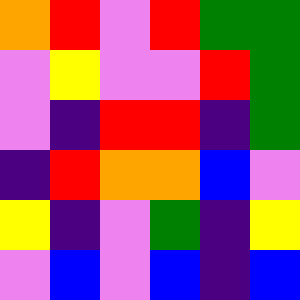[["orange", "red", "violet", "red", "green", "green"], ["violet", "yellow", "violet", "violet", "red", "green"], ["violet", "indigo", "red", "red", "indigo", "green"], ["indigo", "red", "orange", "orange", "blue", "violet"], ["yellow", "indigo", "violet", "green", "indigo", "yellow"], ["violet", "blue", "violet", "blue", "indigo", "blue"]]